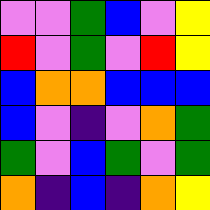[["violet", "violet", "green", "blue", "violet", "yellow"], ["red", "violet", "green", "violet", "red", "yellow"], ["blue", "orange", "orange", "blue", "blue", "blue"], ["blue", "violet", "indigo", "violet", "orange", "green"], ["green", "violet", "blue", "green", "violet", "green"], ["orange", "indigo", "blue", "indigo", "orange", "yellow"]]